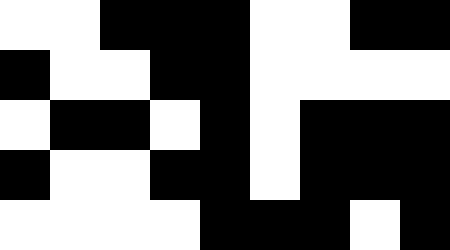[["white", "white", "black", "black", "black", "white", "white", "black", "black"], ["black", "white", "white", "black", "black", "white", "white", "white", "white"], ["white", "black", "black", "white", "black", "white", "black", "black", "black"], ["black", "white", "white", "black", "black", "white", "black", "black", "black"], ["white", "white", "white", "white", "black", "black", "black", "white", "black"]]